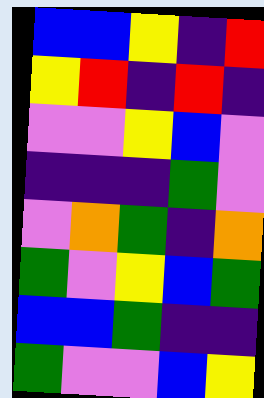[["blue", "blue", "yellow", "indigo", "red"], ["yellow", "red", "indigo", "red", "indigo"], ["violet", "violet", "yellow", "blue", "violet"], ["indigo", "indigo", "indigo", "green", "violet"], ["violet", "orange", "green", "indigo", "orange"], ["green", "violet", "yellow", "blue", "green"], ["blue", "blue", "green", "indigo", "indigo"], ["green", "violet", "violet", "blue", "yellow"]]